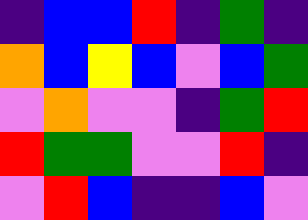[["indigo", "blue", "blue", "red", "indigo", "green", "indigo"], ["orange", "blue", "yellow", "blue", "violet", "blue", "green"], ["violet", "orange", "violet", "violet", "indigo", "green", "red"], ["red", "green", "green", "violet", "violet", "red", "indigo"], ["violet", "red", "blue", "indigo", "indigo", "blue", "violet"]]